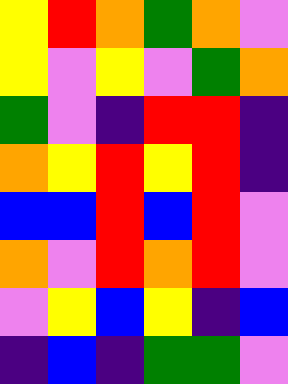[["yellow", "red", "orange", "green", "orange", "violet"], ["yellow", "violet", "yellow", "violet", "green", "orange"], ["green", "violet", "indigo", "red", "red", "indigo"], ["orange", "yellow", "red", "yellow", "red", "indigo"], ["blue", "blue", "red", "blue", "red", "violet"], ["orange", "violet", "red", "orange", "red", "violet"], ["violet", "yellow", "blue", "yellow", "indigo", "blue"], ["indigo", "blue", "indigo", "green", "green", "violet"]]